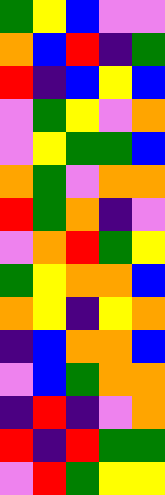[["green", "yellow", "blue", "violet", "violet"], ["orange", "blue", "red", "indigo", "green"], ["red", "indigo", "blue", "yellow", "blue"], ["violet", "green", "yellow", "violet", "orange"], ["violet", "yellow", "green", "green", "blue"], ["orange", "green", "violet", "orange", "orange"], ["red", "green", "orange", "indigo", "violet"], ["violet", "orange", "red", "green", "yellow"], ["green", "yellow", "orange", "orange", "blue"], ["orange", "yellow", "indigo", "yellow", "orange"], ["indigo", "blue", "orange", "orange", "blue"], ["violet", "blue", "green", "orange", "orange"], ["indigo", "red", "indigo", "violet", "orange"], ["red", "indigo", "red", "green", "green"], ["violet", "red", "green", "yellow", "yellow"]]